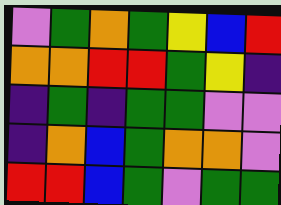[["violet", "green", "orange", "green", "yellow", "blue", "red"], ["orange", "orange", "red", "red", "green", "yellow", "indigo"], ["indigo", "green", "indigo", "green", "green", "violet", "violet"], ["indigo", "orange", "blue", "green", "orange", "orange", "violet"], ["red", "red", "blue", "green", "violet", "green", "green"]]